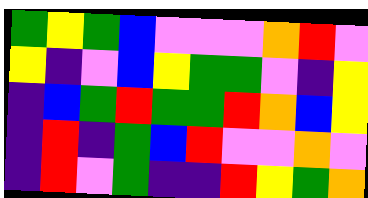[["green", "yellow", "green", "blue", "violet", "violet", "violet", "orange", "red", "violet"], ["yellow", "indigo", "violet", "blue", "yellow", "green", "green", "violet", "indigo", "yellow"], ["indigo", "blue", "green", "red", "green", "green", "red", "orange", "blue", "yellow"], ["indigo", "red", "indigo", "green", "blue", "red", "violet", "violet", "orange", "violet"], ["indigo", "red", "violet", "green", "indigo", "indigo", "red", "yellow", "green", "orange"]]